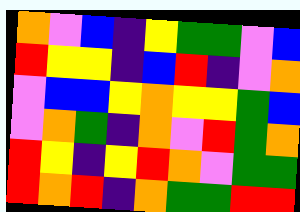[["orange", "violet", "blue", "indigo", "yellow", "green", "green", "violet", "blue"], ["red", "yellow", "yellow", "indigo", "blue", "red", "indigo", "violet", "orange"], ["violet", "blue", "blue", "yellow", "orange", "yellow", "yellow", "green", "blue"], ["violet", "orange", "green", "indigo", "orange", "violet", "red", "green", "orange"], ["red", "yellow", "indigo", "yellow", "red", "orange", "violet", "green", "green"], ["red", "orange", "red", "indigo", "orange", "green", "green", "red", "red"]]